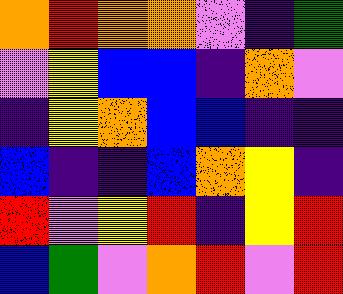[["orange", "red", "orange", "orange", "violet", "indigo", "green"], ["violet", "yellow", "blue", "blue", "indigo", "orange", "violet"], ["indigo", "yellow", "orange", "blue", "blue", "indigo", "indigo"], ["blue", "indigo", "indigo", "blue", "orange", "yellow", "indigo"], ["red", "violet", "yellow", "red", "indigo", "yellow", "red"], ["blue", "green", "violet", "orange", "red", "violet", "red"]]